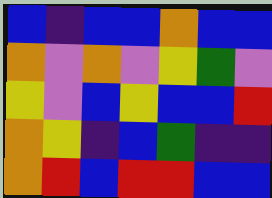[["blue", "indigo", "blue", "blue", "orange", "blue", "blue"], ["orange", "violet", "orange", "violet", "yellow", "green", "violet"], ["yellow", "violet", "blue", "yellow", "blue", "blue", "red"], ["orange", "yellow", "indigo", "blue", "green", "indigo", "indigo"], ["orange", "red", "blue", "red", "red", "blue", "blue"]]